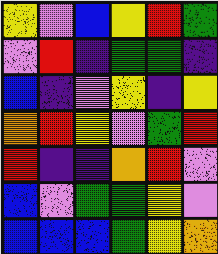[["yellow", "violet", "blue", "yellow", "red", "green"], ["violet", "red", "indigo", "green", "green", "indigo"], ["blue", "indigo", "violet", "yellow", "indigo", "yellow"], ["orange", "red", "yellow", "violet", "green", "red"], ["red", "indigo", "indigo", "orange", "red", "violet"], ["blue", "violet", "green", "green", "yellow", "violet"], ["blue", "blue", "blue", "green", "yellow", "orange"]]